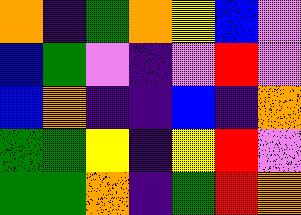[["orange", "indigo", "green", "orange", "yellow", "blue", "violet"], ["blue", "green", "violet", "indigo", "violet", "red", "violet"], ["blue", "orange", "indigo", "indigo", "blue", "indigo", "orange"], ["green", "green", "yellow", "indigo", "yellow", "red", "violet"], ["green", "green", "orange", "indigo", "green", "red", "orange"]]